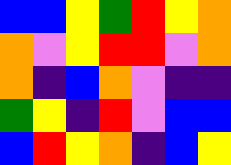[["blue", "blue", "yellow", "green", "red", "yellow", "orange"], ["orange", "violet", "yellow", "red", "red", "violet", "orange"], ["orange", "indigo", "blue", "orange", "violet", "indigo", "indigo"], ["green", "yellow", "indigo", "red", "violet", "blue", "blue"], ["blue", "red", "yellow", "orange", "indigo", "blue", "yellow"]]